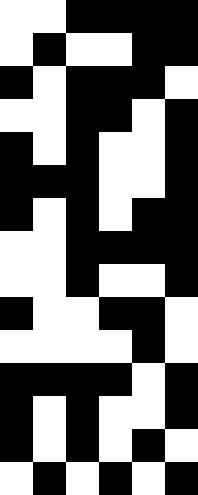[["white", "white", "black", "black", "black", "black"], ["white", "black", "white", "white", "black", "black"], ["black", "white", "black", "black", "black", "white"], ["white", "white", "black", "black", "white", "black"], ["black", "white", "black", "white", "white", "black"], ["black", "black", "black", "white", "white", "black"], ["black", "white", "black", "white", "black", "black"], ["white", "white", "black", "black", "black", "black"], ["white", "white", "black", "white", "white", "black"], ["black", "white", "white", "black", "black", "white"], ["white", "white", "white", "white", "black", "white"], ["black", "black", "black", "black", "white", "black"], ["black", "white", "black", "white", "white", "black"], ["black", "white", "black", "white", "black", "white"], ["white", "black", "white", "black", "white", "black"]]